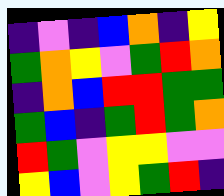[["indigo", "violet", "indigo", "blue", "orange", "indigo", "yellow"], ["green", "orange", "yellow", "violet", "green", "red", "orange"], ["indigo", "orange", "blue", "red", "red", "green", "green"], ["green", "blue", "indigo", "green", "red", "green", "orange"], ["red", "green", "violet", "yellow", "yellow", "violet", "violet"], ["yellow", "blue", "violet", "yellow", "green", "red", "indigo"]]